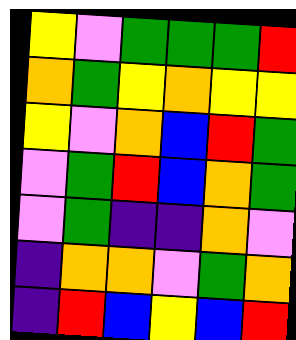[["yellow", "violet", "green", "green", "green", "red"], ["orange", "green", "yellow", "orange", "yellow", "yellow"], ["yellow", "violet", "orange", "blue", "red", "green"], ["violet", "green", "red", "blue", "orange", "green"], ["violet", "green", "indigo", "indigo", "orange", "violet"], ["indigo", "orange", "orange", "violet", "green", "orange"], ["indigo", "red", "blue", "yellow", "blue", "red"]]